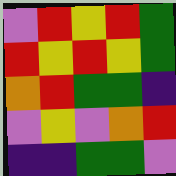[["violet", "red", "yellow", "red", "green"], ["red", "yellow", "red", "yellow", "green"], ["orange", "red", "green", "green", "indigo"], ["violet", "yellow", "violet", "orange", "red"], ["indigo", "indigo", "green", "green", "violet"]]